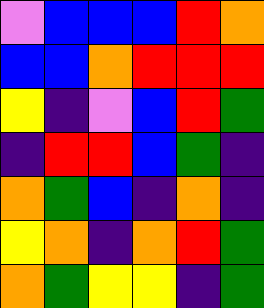[["violet", "blue", "blue", "blue", "red", "orange"], ["blue", "blue", "orange", "red", "red", "red"], ["yellow", "indigo", "violet", "blue", "red", "green"], ["indigo", "red", "red", "blue", "green", "indigo"], ["orange", "green", "blue", "indigo", "orange", "indigo"], ["yellow", "orange", "indigo", "orange", "red", "green"], ["orange", "green", "yellow", "yellow", "indigo", "green"]]